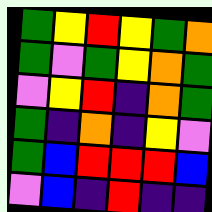[["green", "yellow", "red", "yellow", "green", "orange"], ["green", "violet", "green", "yellow", "orange", "green"], ["violet", "yellow", "red", "indigo", "orange", "green"], ["green", "indigo", "orange", "indigo", "yellow", "violet"], ["green", "blue", "red", "red", "red", "blue"], ["violet", "blue", "indigo", "red", "indigo", "indigo"]]